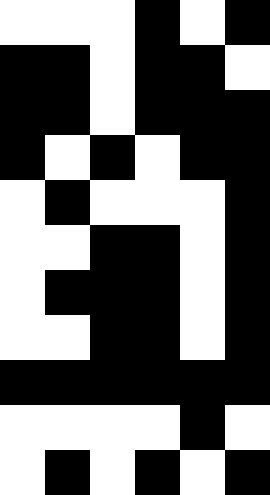[["white", "white", "white", "black", "white", "black"], ["black", "black", "white", "black", "black", "white"], ["black", "black", "white", "black", "black", "black"], ["black", "white", "black", "white", "black", "black"], ["white", "black", "white", "white", "white", "black"], ["white", "white", "black", "black", "white", "black"], ["white", "black", "black", "black", "white", "black"], ["white", "white", "black", "black", "white", "black"], ["black", "black", "black", "black", "black", "black"], ["white", "white", "white", "white", "black", "white"], ["white", "black", "white", "black", "white", "black"]]